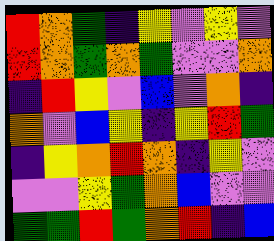[["red", "orange", "green", "indigo", "yellow", "violet", "yellow", "violet"], ["red", "orange", "green", "orange", "green", "violet", "violet", "orange"], ["indigo", "red", "yellow", "violet", "blue", "violet", "orange", "indigo"], ["orange", "violet", "blue", "yellow", "indigo", "yellow", "red", "green"], ["indigo", "yellow", "orange", "red", "orange", "indigo", "yellow", "violet"], ["violet", "violet", "yellow", "green", "orange", "blue", "violet", "violet"], ["green", "green", "red", "green", "orange", "red", "indigo", "blue"]]